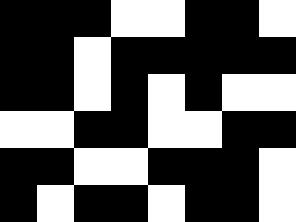[["black", "black", "black", "white", "white", "black", "black", "white"], ["black", "black", "white", "black", "black", "black", "black", "black"], ["black", "black", "white", "black", "white", "black", "white", "white"], ["white", "white", "black", "black", "white", "white", "black", "black"], ["black", "black", "white", "white", "black", "black", "black", "white"], ["black", "white", "black", "black", "white", "black", "black", "white"]]